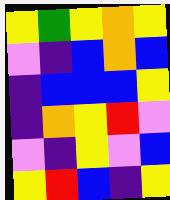[["yellow", "green", "yellow", "orange", "yellow"], ["violet", "indigo", "blue", "orange", "blue"], ["indigo", "blue", "blue", "blue", "yellow"], ["indigo", "orange", "yellow", "red", "violet"], ["violet", "indigo", "yellow", "violet", "blue"], ["yellow", "red", "blue", "indigo", "yellow"]]